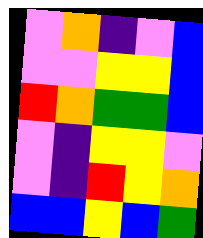[["violet", "orange", "indigo", "violet", "blue"], ["violet", "violet", "yellow", "yellow", "blue"], ["red", "orange", "green", "green", "blue"], ["violet", "indigo", "yellow", "yellow", "violet"], ["violet", "indigo", "red", "yellow", "orange"], ["blue", "blue", "yellow", "blue", "green"]]